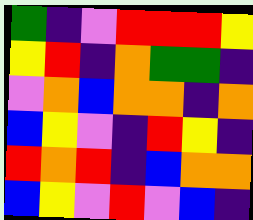[["green", "indigo", "violet", "red", "red", "red", "yellow"], ["yellow", "red", "indigo", "orange", "green", "green", "indigo"], ["violet", "orange", "blue", "orange", "orange", "indigo", "orange"], ["blue", "yellow", "violet", "indigo", "red", "yellow", "indigo"], ["red", "orange", "red", "indigo", "blue", "orange", "orange"], ["blue", "yellow", "violet", "red", "violet", "blue", "indigo"]]